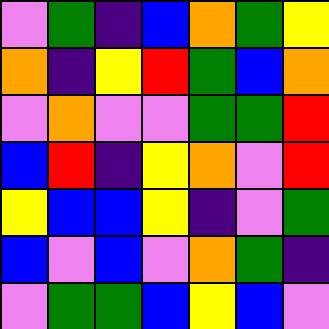[["violet", "green", "indigo", "blue", "orange", "green", "yellow"], ["orange", "indigo", "yellow", "red", "green", "blue", "orange"], ["violet", "orange", "violet", "violet", "green", "green", "red"], ["blue", "red", "indigo", "yellow", "orange", "violet", "red"], ["yellow", "blue", "blue", "yellow", "indigo", "violet", "green"], ["blue", "violet", "blue", "violet", "orange", "green", "indigo"], ["violet", "green", "green", "blue", "yellow", "blue", "violet"]]